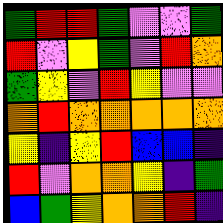[["green", "red", "red", "green", "violet", "violet", "green"], ["red", "violet", "yellow", "green", "violet", "red", "orange"], ["green", "yellow", "violet", "red", "yellow", "violet", "violet"], ["orange", "red", "orange", "orange", "orange", "orange", "orange"], ["yellow", "indigo", "yellow", "red", "blue", "blue", "indigo"], ["red", "violet", "orange", "orange", "yellow", "indigo", "green"], ["blue", "green", "yellow", "orange", "orange", "red", "indigo"]]